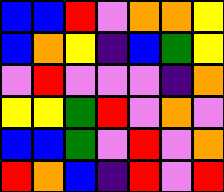[["blue", "blue", "red", "violet", "orange", "orange", "yellow"], ["blue", "orange", "yellow", "indigo", "blue", "green", "yellow"], ["violet", "red", "violet", "violet", "violet", "indigo", "orange"], ["yellow", "yellow", "green", "red", "violet", "orange", "violet"], ["blue", "blue", "green", "violet", "red", "violet", "orange"], ["red", "orange", "blue", "indigo", "red", "violet", "red"]]